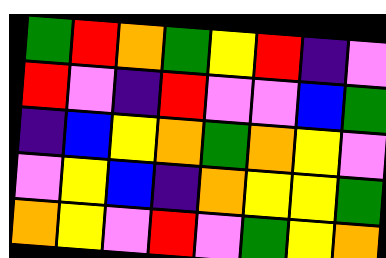[["green", "red", "orange", "green", "yellow", "red", "indigo", "violet"], ["red", "violet", "indigo", "red", "violet", "violet", "blue", "green"], ["indigo", "blue", "yellow", "orange", "green", "orange", "yellow", "violet"], ["violet", "yellow", "blue", "indigo", "orange", "yellow", "yellow", "green"], ["orange", "yellow", "violet", "red", "violet", "green", "yellow", "orange"]]